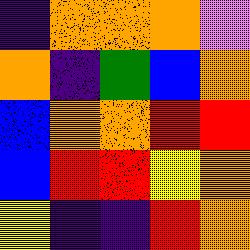[["indigo", "orange", "orange", "orange", "violet"], ["orange", "indigo", "green", "blue", "orange"], ["blue", "orange", "orange", "red", "red"], ["blue", "red", "red", "yellow", "orange"], ["yellow", "indigo", "indigo", "red", "orange"]]